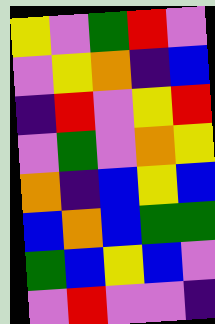[["yellow", "violet", "green", "red", "violet"], ["violet", "yellow", "orange", "indigo", "blue"], ["indigo", "red", "violet", "yellow", "red"], ["violet", "green", "violet", "orange", "yellow"], ["orange", "indigo", "blue", "yellow", "blue"], ["blue", "orange", "blue", "green", "green"], ["green", "blue", "yellow", "blue", "violet"], ["violet", "red", "violet", "violet", "indigo"]]